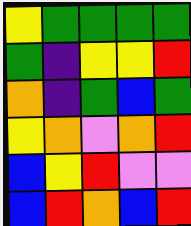[["yellow", "green", "green", "green", "green"], ["green", "indigo", "yellow", "yellow", "red"], ["orange", "indigo", "green", "blue", "green"], ["yellow", "orange", "violet", "orange", "red"], ["blue", "yellow", "red", "violet", "violet"], ["blue", "red", "orange", "blue", "red"]]